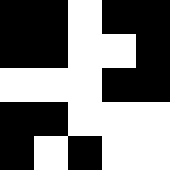[["black", "black", "white", "black", "black"], ["black", "black", "white", "white", "black"], ["white", "white", "white", "black", "black"], ["black", "black", "white", "white", "white"], ["black", "white", "black", "white", "white"]]